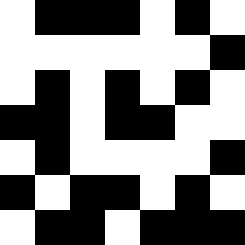[["white", "black", "black", "black", "white", "black", "white"], ["white", "white", "white", "white", "white", "white", "black"], ["white", "black", "white", "black", "white", "black", "white"], ["black", "black", "white", "black", "black", "white", "white"], ["white", "black", "white", "white", "white", "white", "black"], ["black", "white", "black", "black", "white", "black", "white"], ["white", "black", "black", "white", "black", "black", "black"]]